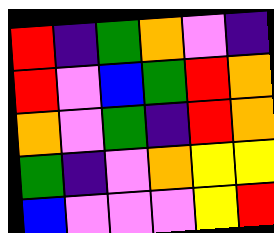[["red", "indigo", "green", "orange", "violet", "indigo"], ["red", "violet", "blue", "green", "red", "orange"], ["orange", "violet", "green", "indigo", "red", "orange"], ["green", "indigo", "violet", "orange", "yellow", "yellow"], ["blue", "violet", "violet", "violet", "yellow", "red"]]